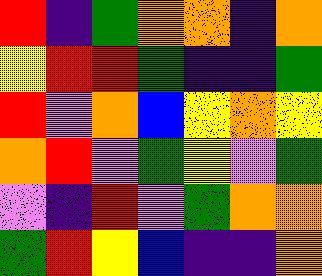[["red", "indigo", "green", "orange", "orange", "indigo", "orange"], ["yellow", "red", "red", "green", "indigo", "indigo", "green"], ["red", "violet", "orange", "blue", "yellow", "orange", "yellow"], ["orange", "red", "violet", "green", "yellow", "violet", "green"], ["violet", "indigo", "red", "violet", "green", "orange", "orange"], ["green", "red", "yellow", "blue", "indigo", "indigo", "orange"]]